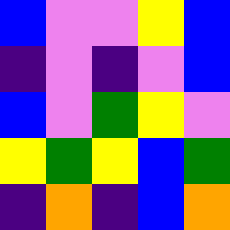[["blue", "violet", "violet", "yellow", "blue"], ["indigo", "violet", "indigo", "violet", "blue"], ["blue", "violet", "green", "yellow", "violet"], ["yellow", "green", "yellow", "blue", "green"], ["indigo", "orange", "indigo", "blue", "orange"]]